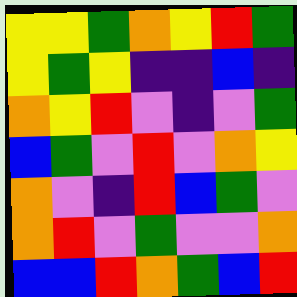[["yellow", "yellow", "green", "orange", "yellow", "red", "green"], ["yellow", "green", "yellow", "indigo", "indigo", "blue", "indigo"], ["orange", "yellow", "red", "violet", "indigo", "violet", "green"], ["blue", "green", "violet", "red", "violet", "orange", "yellow"], ["orange", "violet", "indigo", "red", "blue", "green", "violet"], ["orange", "red", "violet", "green", "violet", "violet", "orange"], ["blue", "blue", "red", "orange", "green", "blue", "red"]]